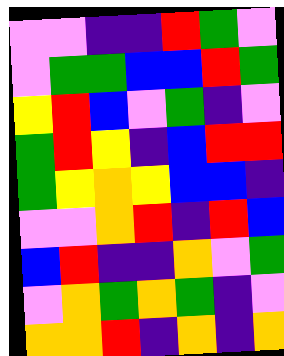[["violet", "violet", "indigo", "indigo", "red", "green", "violet"], ["violet", "green", "green", "blue", "blue", "red", "green"], ["yellow", "red", "blue", "violet", "green", "indigo", "violet"], ["green", "red", "yellow", "indigo", "blue", "red", "red"], ["green", "yellow", "orange", "yellow", "blue", "blue", "indigo"], ["violet", "violet", "orange", "red", "indigo", "red", "blue"], ["blue", "red", "indigo", "indigo", "orange", "violet", "green"], ["violet", "orange", "green", "orange", "green", "indigo", "violet"], ["orange", "orange", "red", "indigo", "orange", "indigo", "orange"]]